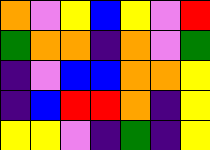[["orange", "violet", "yellow", "blue", "yellow", "violet", "red"], ["green", "orange", "orange", "indigo", "orange", "violet", "green"], ["indigo", "violet", "blue", "blue", "orange", "orange", "yellow"], ["indigo", "blue", "red", "red", "orange", "indigo", "yellow"], ["yellow", "yellow", "violet", "indigo", "green", "indigo", "yellow"]]